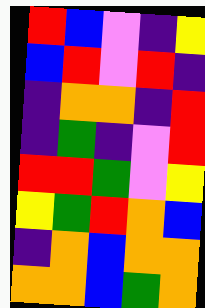[["red", "blue", "violet", "indigo", "yellow"], ["blue", "red", "violet", "red", "indigo"], ["indigo", "orange", "orange", "indigo", "red"], ["indigo", "green", "indigo", "violet", "red"], ["red", "red", "green", "violet", "yellow"], ["yellow", "green", "red", "orange", "blue"], ["indigo", "orange", "blue", "orange", "orange"], ["orange", "orange", "blue", "green", "orange"]]